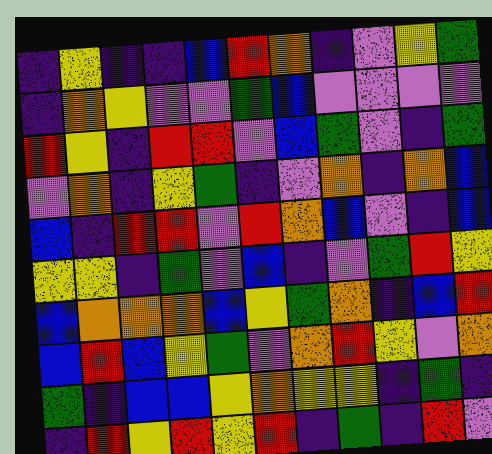[["indigo", "yellow", "indigo", "indigo", "blue", "red", "orange", "indigo", "violet", "yellow", "green"], ["indigo", "orange", "yellow", "violet", "violet", "green", "blue", "violet", "violet", "violet", "violet"], ["red", "yellow", "indigo", "red", "red", "violet", "blue", "green", "violet", "indigo", "green"], ["violet", "orange", "indigo", "yellow", "green", "indigo", "violet", "orange", "indigo", "orange", "blue"], ["blue", "indigo", "red", "red", "violet", "red", "orange", "blue", "violet", "indigo", "blue"], ["yellow", "yellow", "indigo", "green", "violet", "blue", "indigo", "violet", "green", "red", "yellow"], ["blue", "orange", "orange", "orange", "blue", "yellow", "green", "orange", "indigo", "blue", "red"], ["blue", "red", "blue", "yellow", "green", "violet", "orange", "red", "yellow", "violet", "orange"], ["green", "indigo", "blue", "blue", "yellow", "orange", "yellow", "yellow", "indigo", "green", "indigo"], ["indigo", "red", "yellow", "red", "yellow", "red", "indigo", "green", "indigo", "red", "violet"]]